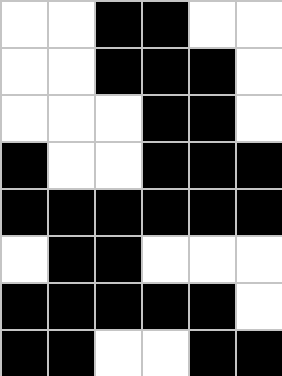[["white", "white", "black", "black", "white", "white"], ["white", "white", "black", "black", "black", "white"], ["white", "white", "white", "black", "black", "white"], ["black", "white", "white", "black", "black", "black"], ["black", "black", "black", "black", "black", "black"], ["white", "black", "black", "white", "white", "white"], ["black", "black", "black", "black", "black", "white"], ["black", "black", "white", "white", "black", "black"]]